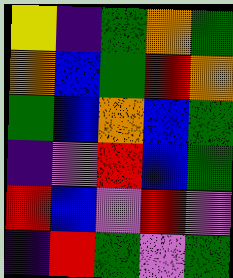[["yellow", "indigo", "green", "orange", "green"], ["orange", "blue", "green", "red", "orange"], ["green", "blue", "orange", "blue", "green"], ["indigo", "violet", "red", "blue", "green"], ["red", "blue", "violet", "red", "violet"], ["indigo", "red", "green", "violet", "green"]]